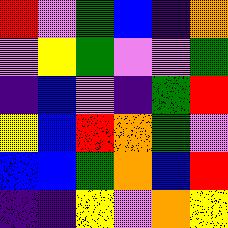[["red", "violet", "green", "blue", "indigo", "orange"], ["violet", "yellow", "green", "violet", "violet", "green"], ["indigo", "blue", "violet", "indigo", "green", "red"], ["yellow", "blue", "red", "orange", "green", "violet"], ["blue", "blue", "green", "orange", "blue", "red"], ["indigo", "indigo", "yellow", "violet", "orange", "yellow"]]